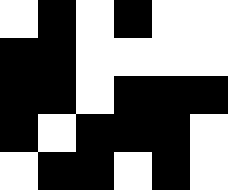[["white", "black", "white", "black", "white", "white"], ["black", "black", "white", "white", "white", "white"], ["black", "black", "white", "black", "black", "black"], ["black", "white", "black", "black", "black", "white"], ["white", "black", "black", "white", "black", "white"]]